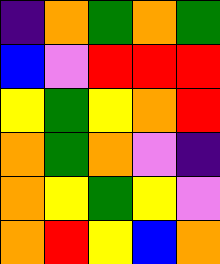[["indigo", "orange", "green", "orange", "green"], ["blue", "violet", "red", "red", "red"], ["yellow", "green", "yellow", "orange", "red"], ["orange", "green", "orange", "violet", "indigo"], ["orange", "yellow", "green", "yellow", "violet"], ["orange", "red", "yellow", "blue", "orange"]]